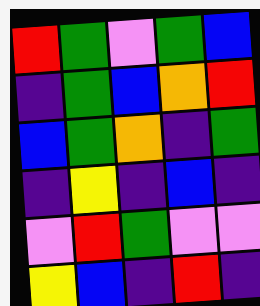[["red", "green", "violet", "green", "blue"], ["indigo", "green", "blue", "orange", "red"], ["blue", "green", "orange", "indigo", "green"], ["indigo", "yellow", "indigo", "blue", "indigo"], ["violet", "red", "green", "violet", "violet"], ["yellow", "blue", "indigo", "red", "indigo"]]